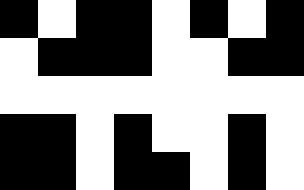[["black", "white", "black", "black", "white", "black", "white", "black"], ["white", "black", "black", "black", "white", "white", "black", "black"], ["white", "white", "white", "white", "white", "white", "white", "white"], ["black", "black", "white", "black", "white", "white", "black", "white"], ["black", "black", "white", "black", "black", "white", "black", "white"]]